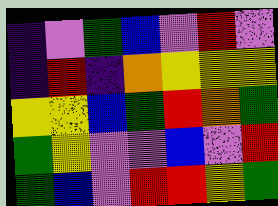[["indigo", "violet", "green", "blue", "violet", "red", "violet"], ["indigo", "red", "indigo", "orange", "yellow", "yellow", "yellow"], ["yellow", "yellow", "blue", "green", "red", "orange", "green"], ["green", "yellow", "violet", "violet", "blue", "violet", "red"], ["green", "blue", "violet", "red", "red", "yellow", "green"]]